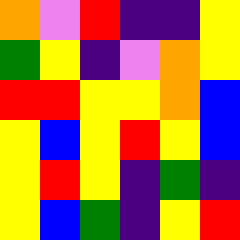[["orange", "violet", "red", "indigo", "indigo", "yellow"], ["green", "yellow", "indigo", "violet", "orange", "yellow"], ["red", "red", "yellow", "yellow", "orange", "blue"], ["yellow", "blue", "yellow", "red", "yellow", "blue"], ["yellow", "red", "yellow", "indigo", "green", "indigo"], ["yellow", "blue", "green", "indigo", "yellow", "red"]]